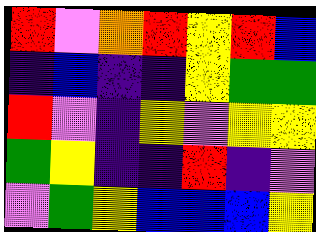[["red", "violet", "orange", "red", "yellow", "red", "blue"], ["indigo", "blue", "indigo", "indigo", "yellow", "green", "green"], ["red", "violet", "indigo", "yellow", "violet", "yellow", "yellow"], ["green", "yellow", "indigo", "indigo", "red", "indigo", "violet"], ["violet", "green", "yellow", "blue", "blue", "blue", "yellow"]]